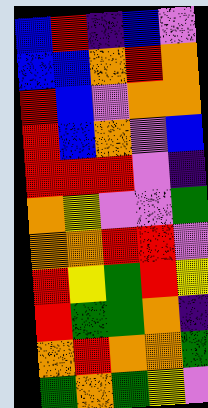[["blue", "red", "indigo", "blue", "violet"], ["blue", "blue", "orange", "red", "orange"], ["red", "blue", "violet", "orange", "orange"], ["red", "blue", "orange", "violet", "blue"], ["red", "red", "red", "violet", "indigo"], ["orange", "yellow", "violet", "violet", "green"], ["orange", "orange", "red", "red", "violet"], ["red", "yellow", "green", "red", "yellow"], ["red", "green", "green", "orange", "indigo"], ["orange", "red", "orange", "orange", "green"], ["green", "orange", "green", "yellow", "violet"]]